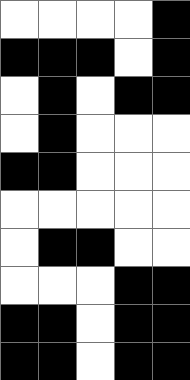[["white", "white", "white", "white", "black"], ["black", "black", "black", "white", "black"], ["white", "black", "white", "black", "black"], ["white", "black", "white", "white", "white"], ["black", "black", "white", "white", "white"], ["white", "white", "white", "white", "white"], ["white", "black", "black", "white", "white"], ["white", "white", "white", "black", "black"], ["black", "black", "white", "black", "black"], ["black", "black", "white", "black", "black"]]